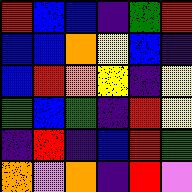[["red", "blue", "blue", "indigo", "green", "red"], ["blue", "blue", "orange", "yellow", "blue", "indigo"], ["blue", "red", "orange", "yellow", "indigo", "yellow"], ["green", "blue", "green", "indigo", "red", "yellow"], ["indigo", "red", "indigo", "blue", "red", "green"], ["orange", "violet", "orange", "indigo", "red", "violet"]]